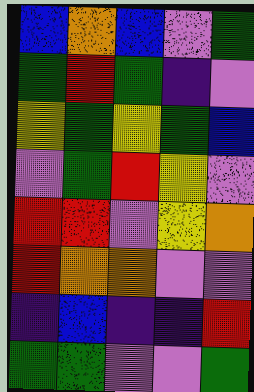[["blue", "orange", "blue", "violet", "green"], ["green", "red", "green", "indigo", "violet"], ["yellow", "green", "yellow", "green", "blue"], ["violet", "green", "red", "yellow", "violet"], ["red", "red", "violet", "yellow", "orange"], ["red", "orange", "orange", "violet", "violet"], ["indigo", "blue", "indigo", "indigo", "red"], ["green", "green", "violet", "violet", "green"]]